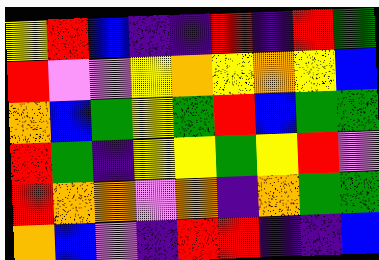[["yellow", "red", "blue", "indigo", "indigo", "red", "indigo", "red", "green"], ["red", "violet", "violet", "yellow", "orange", "yellow", "orange", "yellow", "blue"], ["orange", "blue", "green", "yellow", "green", "red", "blue", "green", "green"], ["red", "green", "indigo", "yellow", "yellow", "green", "yellow", "red", "violet"], ["red", "orange", "orange", "violet", "orange", "indigo", "orange", "green", "green"], ["orange", "blue", "violet", "indigo", "red", "red", "indigo", "indigo", "blue"]]